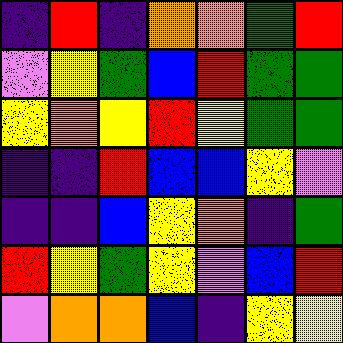[["indigo", "red", "indigo", "orange", "orange", "green", "red"], ["violet", "yellow", "green", "blue", "red", "green", "green"], ["yellow", "orange", "yellow", "red", "yellow", "green", "green"], ["indigo", "indigo", "red", "blue", "blue", "yellow", "violet"], ["indigo", "indigo", "blue", "yellow", "orange", "indigo", "green"], ["red", "yellow", "green", "yellow", "violet", "blue", "red"], ["violet", "orange", "orange", "blue", "indigo", "yellow", "yellow"]]